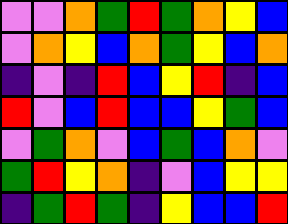[["violet", "violet", "orange", "green", "red", "green", "orange", "yellow", "blue"], ["violet", "orange", "yellow", "blue", "orange", "green", "yellow", "blue", "orange"], ["indigo", "violet", "indigo", "red", "blue", "yellow", "red", "indigo", "blue"], ["red", "violet", "blue", "red", "blue", "blue", "yellow", "green", "blue"], ["violet", "green", "orange", "violet", "blue", "green", "blue", "orange", "violet"], ["green", "red", "yellow", "orange", "indigo", "violet", "blue", "yellow", "yellow"], ["indigo", "green", "red", "green", "indigo", "yellow", "blue", "blue", "red"]]